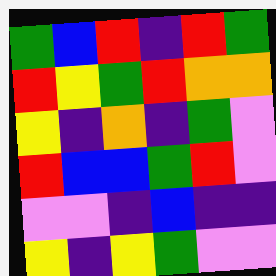[["green", "blue", "red", "indigo", "red", "green"], ["red", "yellow", "green", "red", "orange", "orange"], ["yellow", "indigo", "orange", "indigo", "green", "violet"], ["red", "blue", "blue", "green", "red", "violet"], ["violet", "violet", "indigo", "blue", "indigo", "indigo"], ["yellow", "indigo", "yellow", "green", "violet", "violet"]]